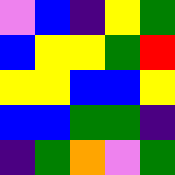[["violet", "blue", "indigo", "yellow", "green"], ["blue", "yellow", "yellow", "green", "red"], ["yellow", "yellow", "blue", "blue", "yellow"], ["blue", "blue", "green", "green", "indigo"], ["indigo", "green", "orange", "violet", "green"]]